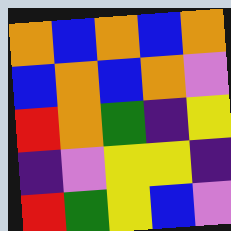[["orange", "blue", "orange", "blue", "orange"], ["blue", "orange", "blue", "orange", "violet"], ["red", "orange", "green", "indigo", "yellow"], ["indigo", "violet", "yellow", "yellow", "indigo"], ["red", "green", "yellow", "blue", "violet"]]